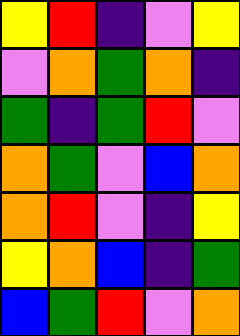[["yellow", "red", "indigo", "violet", "yellow"], ["violet", "orange", "green", "orange", "indigo"], ["green", "indigo", "green", "red", "violet"], ["orange", "green", "violet", "blue", "orange"], ["orange", "red", "violet", "indigo", "yellow"], ["yellow", "orange", "blue", "indigo", "green"], ["blue", "green", "red", "violet", "orange"]]